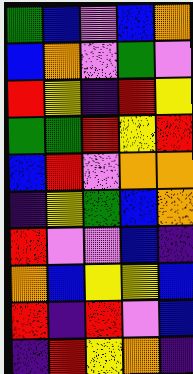[["green", "blue", "violet", "blue", "orange"], ["blue", "orange", "violet", "green", "violet"], ["red", "yellow", "indigo", "red", "yellow"], ["green", "green", "red", "yellow", "red"], ["blue", "red", "violet", "orange", "orange"], ["indigo", "yellow", "green", "blue", "orange"], ["red", "violet", "violet", "blue", "indigo"], ["orange", "blue", "yellow", "yellow", "blue"], ["red", "indigo", "red", "violet", "blue"], ["indigo", "red", "yellow", "orange", "indigo"]]